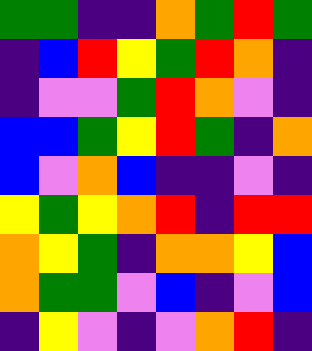[["green", "green", "indigo", "indigo", "orange", "green", "red", "green"], ["indigo", "blue", "red", "yellow", "green", "red", "orange", "indigo"], ["indigo", "violet", "violet", "green", "red", "orange", "violet", "indigo"], ["blue", "blue", "green", "yellow", "red", "green", "indigo", "orange"], ["blue", "violet", "orange", "blue", "indigo", "indigo", "violet", "indigo"], ["yellow", "green", "yellow", "orange", "red", "indigo", "red", "red"], ["orange", "yellow", "green", "indigo", "orange", "orange", "yellow", "blue"], ["orange", "green", "green", "violet", "blue", "indigo", "violet", "blue"], ["indigo", "yellow", "violet", "indigo", "violet", "orange", "red", "indigo"]]